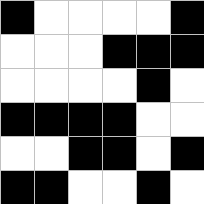[["black", "white", "white", "white", "white", "black"], ["white", "white", "white", "black", "black", "black"], ["white", "white", "white", "white", "black", "white"], ["black", "black", "black", "black", "white", "white"], ["white", "white", "black", "black", "white", "black"], ["black", "black", "white", "white", "black", "white"]]